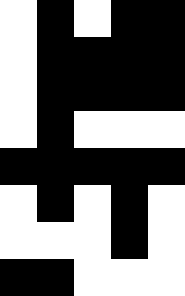[["white", "black", "white", "black", "black"], ["white", "black", "black", "black", "black"], ["white", "black", "black", "black", "black"], ["white", "black", "white", "white", "white"], ["black", "black", "black", "black", "black"], ["white", "black", "white", "black", "white"], ["white", "white", "white", "black", "white"], ["black", "black", "white", "white", "white"]]